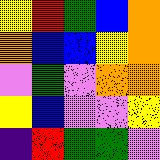[["yellow", "red", "green", "blue", "orange"], ["orange", "blue", "blue", "yellow", "orange"], ["violet", "green", "violet", "orange", "orange"], ["yellow", "blue", "violet", "violet", "yellow"], ["indigo", "red", "green", "green", "violet"]]